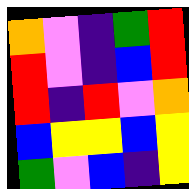[["orange", "violet", "indigo", "green", "red"], ["red", "violet", "indigo", "blue", "red"], ["red", "indigo", "red", "violet", "orange"], ["blue", "yellow", "yellow", "blue", "yellow"], ["green", "violet", "blue", "indigo", "yellow"]]